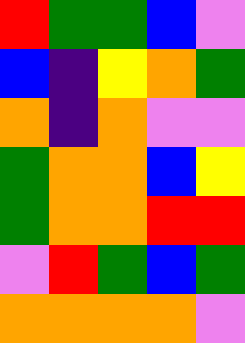[["red", "green", "green", "blue", "violet"], ["blue", "indigo", "yellow", "orange", "green"], ["orange", "indigo", "orange", "violet", "violet"], ["green", "orange", "orange", "blue", "yellow"], ["green", "orange", "orange", "red", "red"], ["violet", "red", "green", "blue", "green"], ["orange", "orange", "orange", "orange", "violet"]]